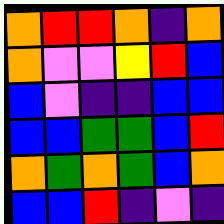[["orange", "red", "red", "orange", "indigo", "orange"], ["orange", "violet", "violet", "yellow", "red", "blue"], ["blue", "violet", "indigo", "indigo", "blue", "blue"], ["blue", "blue", "green", "green", "blue", "red"], ["orange", "green", "orange", "green", "blue", "orange"], ["blue", "blue", "red", "indigo", "violet", "indigo"]]